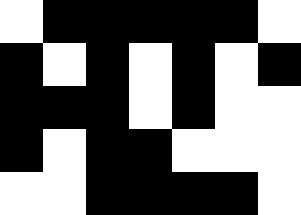[["white", "black", "black", "black", "black", "black", "white"], ["black", "white", "black", "white", "black", "white", "black"], ["black", "black", "black", "white", "black", "white", "white"], ["black", "white", "black", "black", "white", "white", "white"], ["white", "white", "black", "black", "black", "black", "white"]]